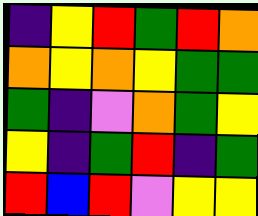[["indigo", "yellow", "red", "green", "red", "orange"], ["orange", "yellow", "orange", "yellow", "green", "green"], ["green", "indigo", "violet", "orange", "green", "yellow"], ["yellow", "indigo", "green", "red", "indigo", "green"], ["red", "blue", "red", "violet", "yellow", "yellow"]]